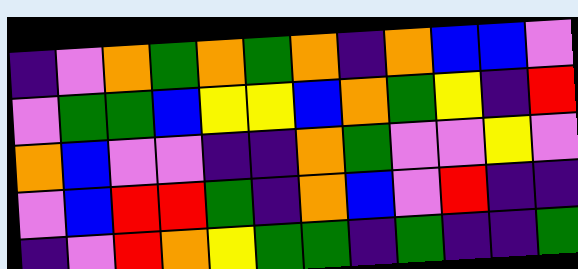[["indigo", "violet", "orange", "green", "orange", "green", "orange", "indigo", "orange", "blue", "blue", "violet"], ["violet", "green", "green", "blue", "yellow", "yellow", "blue", "orange", "green", "yellow", "indigo", "red"], ["orange", "blue", "violet", "violet", "indigo", "indigo", "orange", "green", "violet", "violet", "yellow", "violet"], ["violet", "blue", "red", "red", "green", "indigo", "orange", "blue", "violet", "red", "indigo", "indigo"], ["indigo", "violet", "red", "orange", "yellow", "green", "green", "indigo", "green", "indigo", "indigo", "green"]]